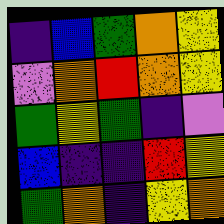[["indigo", "blue", "green", "orange", "yellow"], ["violet", "orange", "red", "orange", "yellow"], ["green", "yellow", "green", "indigo", "violet"], ["blue", "indigo", "indigo", "red", "yellow"], ["green", "orange", "indigo", "yellow", "orange"]]